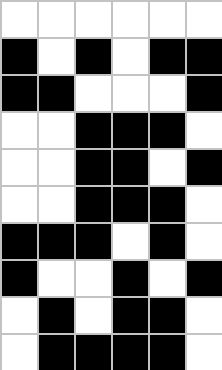[["white", "white", "white", "white", "white", "white"], ["black", "white", "black", "white", "black", "black"], ["black", "black", "white", "white", "white", "black"], ["white", "white", "black", "black", "black", "white"], ["white", "white", "black", "black", "white", "black"], ["white", "white", "black", "black", "black", "white"], ["black", "black", "black", "white", "black", "white"], ["black", "white", "white", "black", "white", "black"], ["white", "black", "white", "black", "black", "white"], ["white", "black", "black", "black", "black", "white"]]